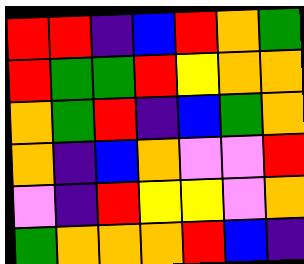[["red", "red", "indigo", "blue", "red", "orange", "green"], ["red", "green", "green", "red", "yellow", "orange", "orange"], ["orange", "green", "red", "indigo", "blue", "green", "orange"], ["orange", "indigo", "blue", "orange", "violet", "violet", "red"], ["violet", "indigo", "red", "yellow", "yellow", "violet", "orange"], ["green", "orange", "orange", "orange", "red", "blue", "indigo"]]